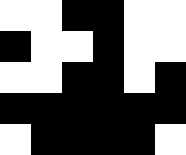[["white", "white", "black", "black", "white", "white"], ["black", "white", "white", "black", "white", "white"], ["white", "white", "black", "black", "white", "black"], ["black", "black", "black", "black", "black", "black"], ["white", "black", "black", "black", "black", "white"]]